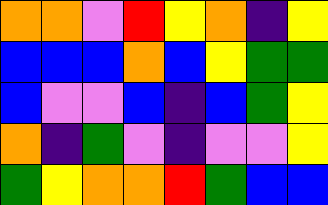[["orange", "orange", "violet", "red", "yellow", "orange", "indigo", "yellow"], ["blue", "blue", "blue", "orange", "blue", "yellow", "green", "green"], ["blue", "violet", "violet", "blue", "indigo", "blue", "green", "yellow"], ["orange", "indigo", "green", "violet", "indigo", "violet", "violet", "yellow"], ["green", "yellow", "orange", "orange", "red", "green", "blue", "blue"]]